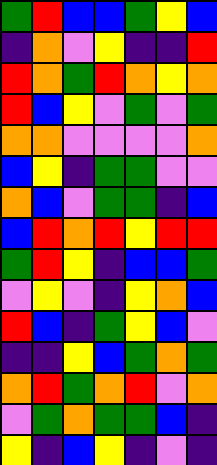[["green", "red", "blue", "blue", "green", "yellow", "blue"], ["indigo", "orange", "violet", "yellow", "indigo", "indigo", "red"], ["red", "orange", "green", "red", "orange", "yellow", "orange"], ["red", "blue", "yellow", "violet", "green", "violet", "green"], ["orange", "orange", "violet", "violet", "violet", "violet", "orange"], ["blue", "yellow", "indigo", "green", "green", "violet", "violet"], ["orange", "blue", "violet", "green", "green", "indigo", "blue"], ["blue", "red", "orange", "red", "yellow", "red", "red"], ["green", "red", "yellow", "indigo", "blue", "blue", "green"], ["violet", "yellow", "violet", "indigo", "yellow", "orange", "blue"], ["red", "blue", "indigo", "green", "yellow", "blue", "violet"], ["indigo", "indigo", "yellow", "blue", "green", "orange", "green"], ["orange", "red", "green", "orange", "red", "violet", "orange"], ["violet", "green", "orange", "green", "green", "blue", "indigo"], ["yellow", "indigo", "blue", "yellow", "indigo", "violet", "indigo"]]